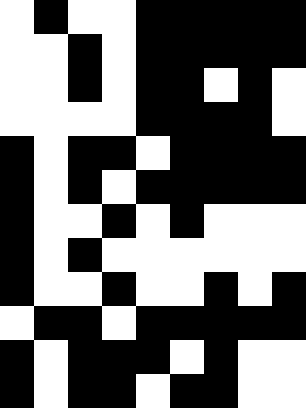[["white", "black", "white", "white", "black", "black", "black", "black", "black"], ["white", "white", "black", "white", "black", "black", "black", "black", "black"], ["white", "white", "black", "white", "black", "black", "white", "black", "white"], ["white", "white", "white", "white", "black", "black", "black", "black", "white"], ["black", "white", "black", "black", "white", "black", "black", "black", "black"], ["black", "white", "black", "white", "black", "black", "black", "black", "black"], ["black", "white", "white", "black", "white", "black", "white", "white", "white"], ["black", "white", "black", "white", "white", "white", "white", "white", "white"], ["black", "white", "white", "black", "white", "white", "black", "white", "black"], ["white", "black", "black", "white", "black", "black", "black", "black", "black"], ["black", "white", "black", "black", "black", "white", "black", "white", "white"], ["black", "white", "black", "black", "white", "black", "black", "white", "white"]]